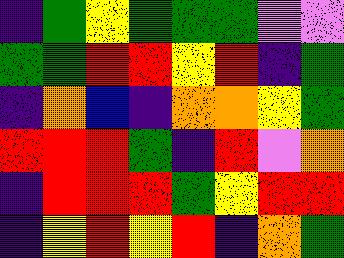[["indigo", "green", "yellow", "green", "green", "green", "violet", "violet"], ["green", "green", "red", "red", "yellow", "red", "indigo", "green"], ["indigo", "orange", "blue", "indigo", "orange", "orange", "yellow", "green"], ["red", "red", "red", "green", "indigo", "red", "violet", "orange"], ["indigo", "red", "red", "red", "green", "yellow", "red", "red"], ["indigo", "yellow", "red", "yellow", "red", "indigo", "orange", "green"]]